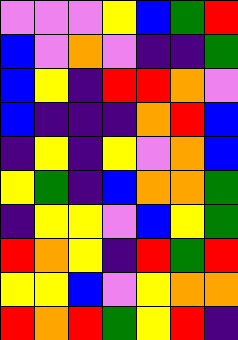[["violet", "violet", "violet", "yellow", "blue", "green", "red"], ["blue", "violet", "orange", "violet", "indigo", "indigo", "green"], ["blue", "yellow", "indigo", "red", "red", "orange", "violet"], ["blue", "indigo", "indigo", "indigo", "orange", "red", "blue"], ["indigo", "yellow", "indigo", "yellow", "violet", "orange", "blue"], ["yellow", "green", "indigo", "blue", "orange", "orange", "green"], ["indigo", "yellow", "yellow", "violet", "blue", "yellow", "green"], ["red", "orange", "yellow", "indigo", "red", "green", "red"], ["yellow", "yellow", "blue", "violet", "yellow", "orange", "orange"], ["red", "orange", "red", "green", "yellow", "red", "indigo"]]